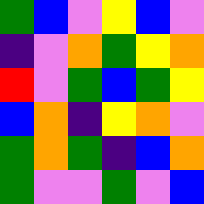[["green", "blue", "violet", "yellow", "blue", "violet"], ["indigo", "violet", "orange", "green", "yellow", "orange"], ["red", "violet", "green", "blue", "green", "yellow"], ["blue", "orange", "indigo", "yellow", "orange", "violet"], ["green", "orange", "green", "indigo", "blue", "orange"], ["green", "violet", "violet", "green", "violet", "blue"]]